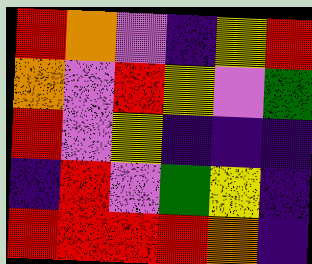[["red", "orange", "violet", "indigo", "yellow", "red"], ["orange", "violet", "red", "yellow", "violet", "green"], ["red", "violet", "yellow", "indigo", "indigo", "indigo"], ["indigo", "red", "violet", "green", "yellow", "indigo"], ["red", "red", "red", "red", "orange", "indigo"]]